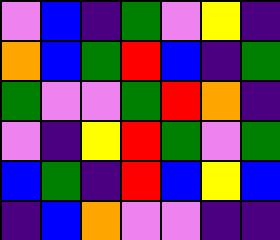[["violet", "blue", "indigo", "green", "violet", "yellow", "indigo"], ["orange", "blue", "green", "red", "blue", "indigo", "green"], ["green", "violet", "violet", "green", "red", "orange", "indigo"], ["violet", "indigo", "yellow", "red", "green", "violet", "green"], ["blue", "green", "indigo", "red", "blue", "yellow", "blue"], ["indigo", "blue", "orange", "violet", "violet", "indigo", "indigo"]]